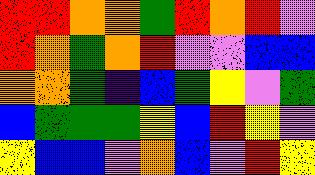[["red", "red", "orange", "orange", "green", "red", "orange", "red", "violet"], ["red", "orange", "green", "orange", "red", "violet", "violet", "blue", "blue"], ["orange", "orange", "green", "indigo", "blue", "green", "yellow", "violet", "green"], ["blue", "green", "green", "green", "yellow", "blue", "red", "yellow", "violet"], ["yellow", "blue", "blue", "violet", "orange", "blue", "violet", "red", "yellow"]]